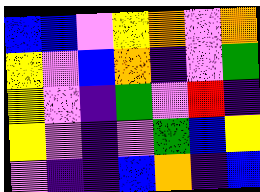[["blue", "blue", "violet", "yellow", "orange", "violet", "orange"], ["yellow", "violet", "blue", "orange", "indigo", "violet", "green"], ["yellow", "violet", "indigo", "green", "violet", "red", "indigo"], ["yellow", "violet", "indigo", "violet", "green", "blue", "yellow"], ["violet", "indigo", "indigo", "blue", "orange", "indigo", "blue"]]